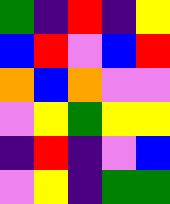[["green", "indigo", "red", "indigo", "yellow"], ["blue", "red", "violet", "blue", "red"], ["orange", "blue", "orange", "violet", "violet"], ["violet", "yellow", "green", "yellow", "yellow"], ["indigo", "red", "indigo", "violet", "blue"], ["violet", "yellow", "indigo", "green", "green"]]